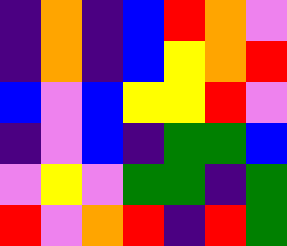[["indigo", "orange", "indigo", "blue", "red", "orange", "violet"], ["indigo", "orange", "indigo", "blue", "yellow", "orange", "red"], ["blue", "violet", "blue", "yellow", "yellow", "red", "violet"], ["indigo", "violet", "blue", "indigo", "green", "green", "blue"], ["violet", "yellow", "violet", "green", "green", "indigo", "green"], ["red", "violet", "orange", "red", "indigo", "red", "green"]]